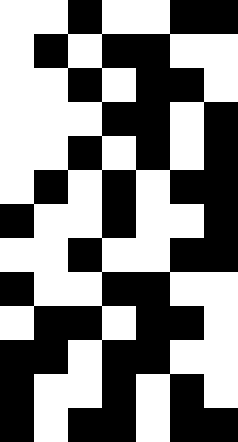[["white", "white", "black", "white", "white", "black", "black"], ["white", "black", "white", "black", "black", "white", "white"], ["white", "white", "black", "white", "black", "black", "white"], ["white", "white", "white", "black", "black", "white", "black"], ["white", "white", "black", "white", "black", "white", "black"], ["white", "black", "white", "black", "white", "black", "black"], ["black", "white", "white", "black", "white", "white", "black"], ["white", "white", "black", "white", "white", "black", "black"], ["black", "white", "white", "black", "black", "white", "white"], ["white", "black", "black", "white", "black", "black", "white"], ["black", "black", "white", "black", "black", "white", "white"], ["black", "white", "white", "black", "white", "black", "white"], ["black", "white", "black", "black", "white", "black", "black"]]